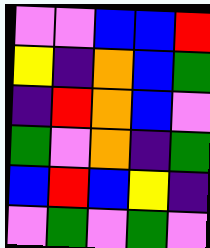[["violet", "violet", "blue", "blue", "red"], ["yellow", "indigo", "orange", "blue", "green"], ["indigo", "red", "orange", "blue", "violet"], ["green", "violet", "orange", "indigo", "green"], ["blue", "red", "blue", "yellow", "indigo"], ["violet", "green", "violet", "green", "violet"]]